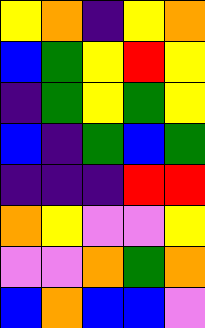[["yellow", "orange", "indigo", "yellow", "orange"], ["blue", "green", "yellow", "red", "yellow"], ["indigo", "green", "yellow", "green", "yellow"], ["blue", "indigo", "green", "blue", "green"], ["indigo", "indigo", "indigo", "red", "red"], ["orange", "yellow", "violet", "violet", "yellow"], ["violet", "violet", "orange", "green", "orange"], ["blue", "orange", "blue", "blue", "violet"]]